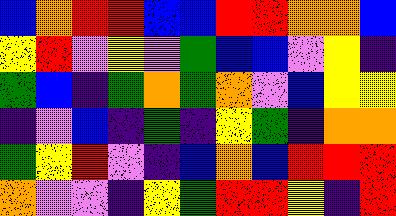[["blue", "orange", "red", "red", "blue", "blue", "red", "red", "orange", "orange", "blue"], ["yellow", "red", "violet", "yellow", "violet", "green", "blue", "blue", "violet", "yellow", "indigo"], ["green", "blue", "indigo", "green", "orange", "green", "orange", "violet", "blue", "yellow", "yellow"], ["indigo", "violet", "blue", "indigo", "green", "indigo", "yellow", "green", "indigo", "orange", "orange"], ["green", "yellow", "red", "violet", "indigo", "blue", "orange", "blue", "red", "red", "red"], ["orange", "violet", "violet", "indigo", "yellow", "green", "red", "red", "yellow", "indigo", "red"]]